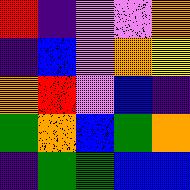[["red", "indigo", "violet", "violet", "orange"], ["indigo", "blue", "violet", "orange", "yellow"], ["orange", "red", "violet", "blue", "indigo"], ["green", "orange", "blue", "green", "orange"], ["indigo", "green", "green", "blue", "blue"]]